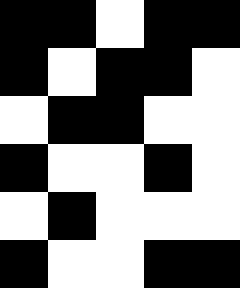[["black", "black", "white", "black", "black"], ["black", "white", "black", "black", "white"], ["white", "black", "black", "white", "white"], ["black", "white", "white", "black", "white"], ["white", "black", "white", "white", "white"], ["black", "white", "white", "black", "black"]]